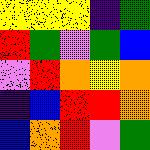[["yellow", "yellow", "yellow", "indigo", "green"], ["red", "green", "violet", "green", "blue"], ["violet", "red", "orange", "yellow", "orange"], ["indigo", "blue", "red", "red", "orange"], ["blue", "orange", "red", "violet", "green"]]